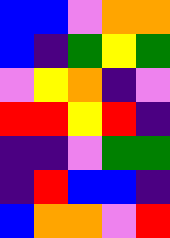[["blue", "blue", "violet", "orange", "orange"], ["blue", "indigo", "green", "yellow", "green"], ["violet", "yellow", "orange", "indigo", "violet"], ["red", "red", "yellow", "red", "indigo"], ["indigo", "indigo", "violet", "green", "green"], ["indigo", "red", "blue", "blue", "indigo"], ["blue", "orange", "orange", "violet", "red"]]